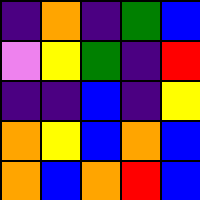[["indigo", "orange", "indigo", "green", "blue"], ["violet", "yellow", "green", "indigo", "red"], ["indigo", "indigo", "blue", "indigo", "yellow"], ["orange", "yellow", "blue", "orange", "blue"], ["orange", "blue", "orange", "red", "blue"]]